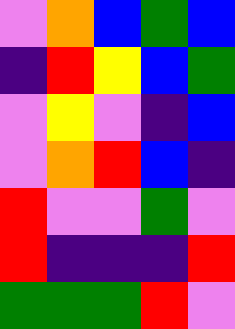[["violet", "orange", "blue", "green", "blue"], ["indigo", "red", "yellow", "blue", "green"], ["violet", "yellow", "violet", "indigo", "blue"], ["violet", "orange", "red", "blue", "indigo"], ["red", "violet", "violet", "green", "violet"], ["red", "indigo", "indigo", "indigo", "red"], ["green", "green", "green", "red", "violet"]]